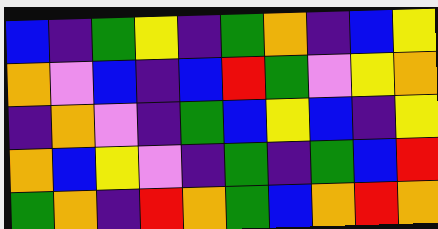[["blue", "indigo", "green", "yellow", "indigo", "green", "orange", "indigo", "blue", "yellow"], ["orange", "violet", "blue", "indigo", "blue", "red", "green", "violet", "yellow", "orange"], ["indigo", "orange", "violet", "indigo", "green", "blue", "yellow", "blue", "indigo", "yellow"], ["orange", "blue", "yellow", "violet", "indigo", "green", "indigo", "green", "blue", "red"], ["green", "orange", "indigo", "red", "orange", "green", "blue", "orange", "red", "orange"]]